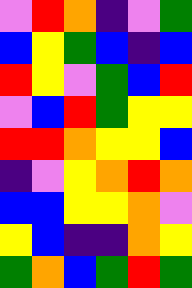[["violet", "red", "orange", "indigo", "violet", "green"], ["blue", "yellow", "green", "blue", "indigo", "blue"], ["red", "yellow", "violet", "green", "blue", "red"], ["violet", "blue", "red", "green", "yellow", "yellow"], ["red", "red", "orange", "yellow", "yellow", "blue"], ["indigo", "violet", "yellow", "orange", "red", "orange"], ["blue", "blue", "yellow", "yellow", "orange", "violet"], ["yellow", "blue", "indigo", "indigo", "orange", "yellow"], ["green", "orange", "blue", "green", "red", "green"]]